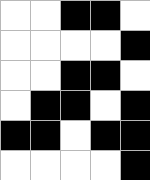[["white", "white", "black", "black", "white"], ["white", "white", "white", "white", "black"], ["white", "white", "black", "black", "white"], ["white", "black", "black", "white", "black"], ["black", "black", "white", "black", "black"], ["white", "white", "white", "white", "black"]]